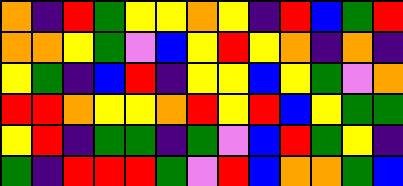[["orange", "indigo", "red", "green", "yellow", "yellow", "orange", "yellow", "indigo", "red", "blue", "green", "red"], ["orange", "orange", "yellow", "green", "violet", "blue", "yellow", "red", "yellow", "orange", "indigo", "orange", "indigo"], ["yellow", "green", "indigo", "blue", "red", "indigo", "yellow", "yellow", "blue", "yellow", "green", "violet", "orange"], ["red", "red", "orange", "yellow", "yellow", "orange", "red", "yellow", "red", "blue", "yellow", "green", "green"], ["yellow", "red", "indigo", "green", "green", "indigo", "green", "violet", "blue", "red", "green", "yellow", "indigo"], ["green", "indigo", "red", "red", "red", "green", "violet", "red", "blue", "orange", "orange", "green", "blue"]]